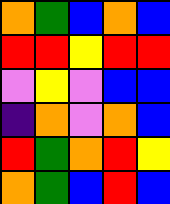[["orange", "green", "blue", "orange", "blue"], ["red", "red", "yellow", "red", "red"], ["violet", "yellow", "violet", "blue", "blue"], ["indigo", "orange", "violet", "orange", "blue"], ["red", "green", "orange", "red", "yellow"], ["orange", "green", "blue", "red", "blue"]]